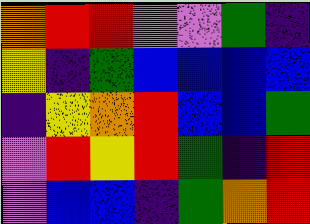[["orange", "red", "red", "violet", "violet", "green", "indigo"], ["yellow", "indigo", "green", "blue", "blue", "blue", "blue"], ["indigo", "yellow", "orange", "red", "blue", "blue", "green"], ["violet", "red", "yellow", "red", "green", "indigo", "red"], ["violet", "blue", "blue", "indigo", "green", "orange", "red"]]